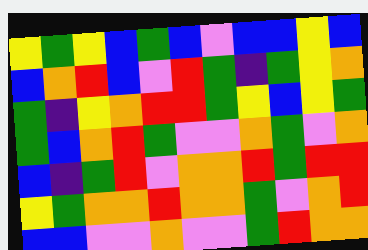[["yellow", "green", "yellow", "blue", "green", "blue", "violet", "blue", "blue", "yellow", "blue"], ["blue", "orange", "red", "blue", "violet", "red", "green", "indigo", "green", "yellow", "orange"], ["green", "indigo", "yellow", "orange", "red", "red", "green", "yellow", "blue", "yellow", "green"], ["green", "blue", "orange", "red", "green", "violet", "violet", "orange", "green", "violet", "orange"], ["blue", "indigo", "green", "red", "violet", "orange", "orange", "red", "green", "red", "red"], ["yellow", "green", "orange", "orange", "red", "orange", "orange", "green", "violet", "orange", "red"], ["blue", "blue", "violet", "violet", "orange", "violet", "violet", "green", "red", "orange", "orange"]]